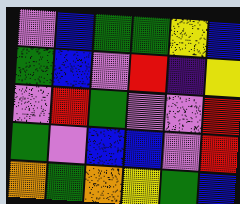[["violet", "blue", "green", "green", "yellow", "blue"], ["green", "blue", "violet", "red", "indigo", "yellow"], ["violet", "red", "green", "violet", "violet", "red"], ["green", "violet", "blue", "blue", "violet", "red"], ["orange", "green", "orange", "yellow", "green", "blue"]]